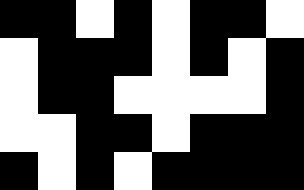[["black", "black", "white", "black", "white", "black", "black", "white"], ["white", "black", "black", "black", "white", "black", "white", "black"], ["white", "black", "black", "white", "white", "white", "white", "black"], ["white", "white", "black", "black", "white", "black", "black", "black"], ["black", "white", "black", "white", "black", "black", "black", "black"]]